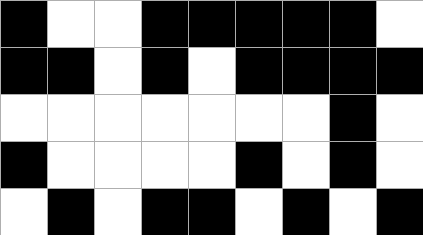[["black", "white", "white", "black", "black", "black", "black", "black", "white"], ["black", "black", "white", "black", "white", "black", "black", "black", "black"], ["white", "white", "white", "white", "white", "white", "white", "black", "white"], ["black", "white", "white", "white", "white", "black", "white", "black", "white"], ["white", "black", "white", "black", "black", "white", "black", "white", "black"]]